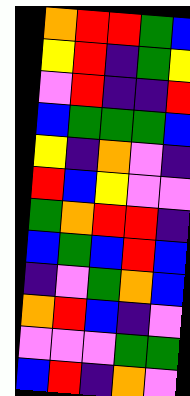[["orange", "red", "red", "green", "blue"], ["yellow", "red", "indigo", "green", "yellow"], ["violet", "red", "indigo", "indigo", "red"], ["blue", "green", "green", "green", "blue"], ["yellow", "indigo", "orange", "violet", "indigo"], ["red", "blue", "yellow", "violet", "violet"], ["green", "orange", "red", "red", "indigo"], ["blue", "green", "blue", "red", "blue"], ["indigo", "violet", "green", "orange", "blue"], ["orange", "red", "blue", "indigo", "violet"], ["violet", "violet", "violet", "green", "green"], ["blue", "red", "indigo", "orange", "violet"]]